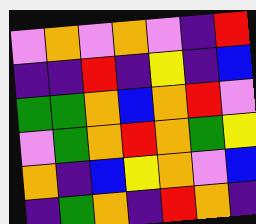[["violet", "orange", "violet", "orange", "violet", "indigo", "red"], ["indigo", "indigo", "red", "indigo", "yellow", "indigo", "blue"], ["green", "green", "orange", "blue", "orange", "red", "violet"], ["violet", "green", "orange", "red", "orange", "green", "yellow"], ["orange", "indigo", "blue", "yellow", "orange", "violet", "blue"], ["indigo", "green", "orange", "indigo", "red", "orange", "indigo"]]